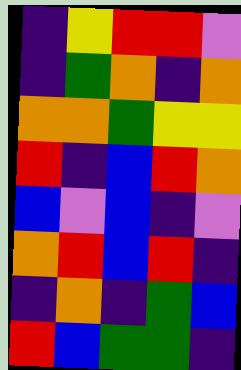[["indigo", "yellow", "red", "red", "violet"], ["indigo", "green", "orange", "indigo", "orange"], ["orange", "orange", "green", "yellow", "yellow"], ["red", "indigo", "blue", "red", "orange"], ["blue", "violet", "blue", "indigo", "violet"], ["orange", "red", "blue", "red", "indigo"], ["indigo", "orange", "indigo", "green", "blue"], ["red", "blue", "green", "green", "indigo"]]